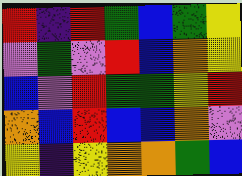[["red", "indigo", "red", "green", "blue", "green", "yellow"], ["violet", "green", "violet", "red", "blue", "orange", "yellow"], ["blue", "violet", "red", "green", "green", "yellow", "red"], ["orange", "blue", "red", "blue", "blue", "orange", "violet"], ["yellow", "indigo", "yellow", "orange", "orange", "green", "blue"]]